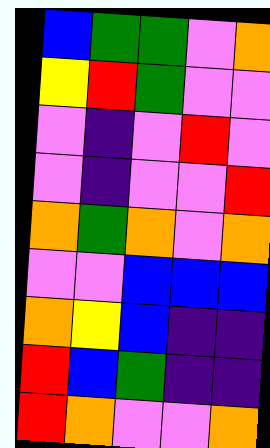[["blue", "green", "green", "violet", "orange"], ["yellow", "red", "green", "violet", "violet"], ["violet", "indigo", "violet", "red", "violet"], ["violet", "indigo", "violet", "violet", "red"], ["orange", "green", "orange", "violet", "orange"], ["violet", "violet", "blue", "blue", "blue"], ["orange", "yellow", "blue", "indigo", "indigo"], ["red", "blue", "green", "indigo", "indigo"], ["red", "orange", "violet", "violet", "orange"]]